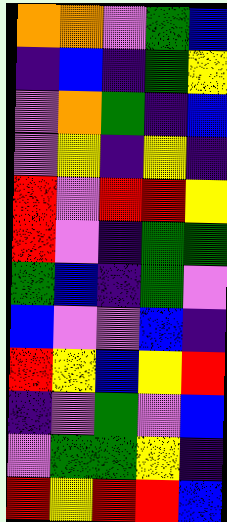[["orange", "orange", "violet", "green", "blue"], ["indigo", "blue", "indigo", "green", "yellow"], ["violet", "orange", "green", "indigo", "blue"], ["violet", "yellow", "indigo", "yellow", "indigo"], ["red", "violet", "red", "red", "yellow"], ["red", "violet", "indigo", "green", "green"], ["green", "blue", "indigo", "green", "violet"], ["blue", "violet", "violet", "blue", "indigo"], ["red", "yellow", "blue", "yellow", "red"], ["indigo", "violet", "green", "violet", "blue"], ["violet", "green", "green", "yellow", "indigo"], ["red", "yellow", "red", "red", "blue"]]